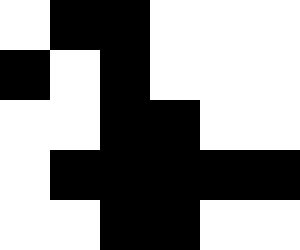[["white", "black", "black", "white", "white", "white"], ["black", "white", "black", "white", "white", "white"], ["white", "white", "black", "black", "white", "white"], ["white", "black", "black", "black", "black", "black"], ["white", "white", "black", "black", "white", "white"]]